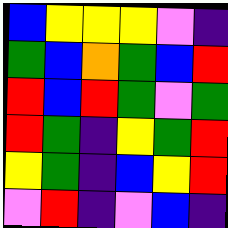[["blue", "yellow", "yellow", "yellow", "violet", "indigo"], ["green", "blue", "orange", "green", "blue", "red"], ["red", "blue", "red", "green", "violet", "green"], ["red", "green", "indigo", "yellow", "green", "red"], ["yellow", "green", "indigo", "blue", "yellow", "red"], ["violet", "red", "indigo", "violet", "blue", "indigo"]]